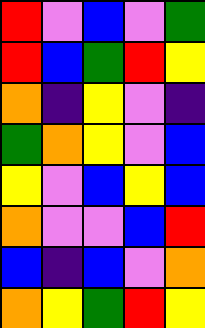[["red", "violet", "blue", "violet", "green"], ["red", "blue", "green", "red", "yellow"], ["orange", "indigo", "yellow", "violet", "indigo"], ["green", "orange", "yellow", "violet", "blue"], ["yellow", "violet", "blue", "yellow", "blue"], ["orange", "violet", "violet", "blue", "red"], ["blue", "indigo", "blue", "violet", "orange"], ["orange", "yellow", "green", "red", "yellow"]]